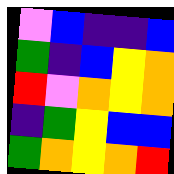[["violet", "blue", "indigo", "indigo", "blue"], ["green", "indigo", "blue", "yellow", "orange"], ["red", "violet", "orange", "yellow", "orange"], ["indigo", "green", "yellow", "blue", "blue"], ["green", "orange", "yellow", "orange", "red"]]